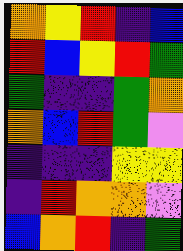[["orange", "yellow", "red", "indigo", "blue"], ["red", "blue", "yellow", "red", "green"], ["green", "indigo", "indigo", "green", "orange"], ["orange", "blue", "red", "green", "violet"], ["indigo", "indigo", "indigo", "yellow", "yellow"], ["indigo", "red", "orange", "orange", "violet"], ["blue", "orange", "red", "indigo", "green"]]